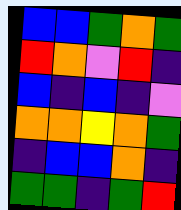[["blue", "blue", "green", "orange", "green"], ["red", "orange", "violet", "red", "indigo"], ["blue", "indigo", "blue", "indigo", "violet"], ["orange", "orange", "yellow", "orange", "green"], ["indigo", "blue", "blue", "orange", "indigo"], ["green", "green", "indigo", "green", "red"]]